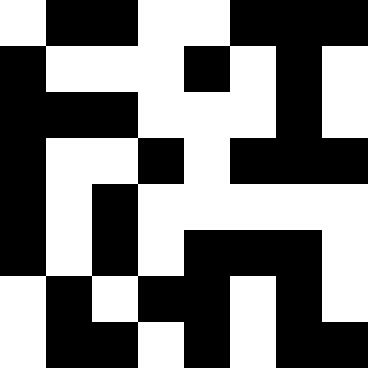[["white", "black", "black", "white", "white", "black", "black", "black"], ["black", "white", "white", "white", "black", "white", "black", "white"], ["black", "black", "black", "white", "white", "white", "black", "white"], ["black", "white", "white", "black", "white", "black", "black", "black"], ["black", "white", "black", "white", "white", "white", "white", "white"], ["black", "white", "black", "white", "black", "black", "black", "white"], ["white", "black", "white", "black", "black", "white", "black", "white"], ["white", "black", "black", "white", "black", "white", "black", "black"]]